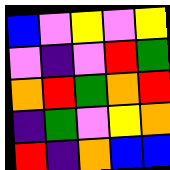[["blue", "violet", "yellow", "violet", "yellow"], ["violet", "indigo", "violet", "red", "green"], ["orange", "red", "green", "orange", "red"], ["indigo", "green", "violet", "yellow", "orange"], ["red", "indigo", "orange", "blue", "blue"]]